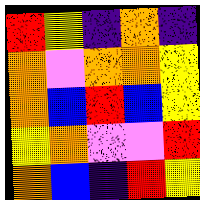[["red", "yellow", "indigo", "orange", "indigo"], ["orange", "violet", "orange", "orange", "yellow"], ["orange", "blue", "red", "blue", "yellow"], ["yellow", "orange", "violet", "violet", "red"], ["orange", "blue", "indigo", "red", "yellow"]]